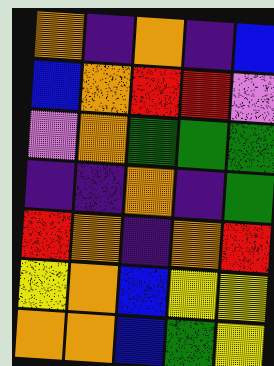[["orange", "indigo", "orange", "indigo", "blue"], ["blue", "orange", "red", "red", "violet"], ["violet", "orange", "green", "green", "green"], ["indigo", "indigo", "orange", "indigo", "green"], ["red", "orange", "indigo", "orange", "red"], ["yellow", "orange", "blue", "yellow", "yellow"], ["orange", "orange", "blue", "green", "yellow"]]